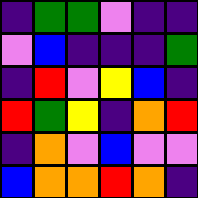[["indigo", "green", "green", "violet", "indigo", "indigo"], ["violet", "blue", "indigo", "indigo", "indigo", "green"], ["indigo", "red", "violet", "yellow", "blue", "indigo"], ["red", "green", "yellow", "indigo", "orange", "red"], ["indigo", "orange", "violet", "blue", "violet", "violet"], ["blue", "orange", "orange", "red", "orange", "indigo"]]